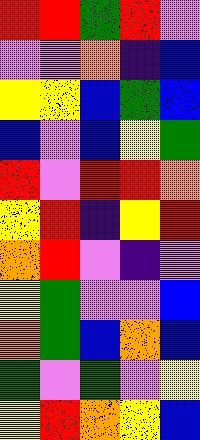[["red", "red", "green", "red", "violet"], ["violet", "violet", "orange", "indigo", "blue"], ["yellow", "yellow", "blue", "green", "blue"], ["blue", "violet", "blue", "yellow", "green"], ["red", "violet", "red", "red", "orange"], ["yellow", "red", "indigo", "yellow", "red"], ["orange", "red", "violet", "indigo", "violet"], ["yellow", "green", "violet", "violet", "blue"], ["orange", "green", "blue", "orange", "blue"], ["green", "violet", "green", "violet", "yellow"], ["yellow", "red", "orange", "yellow", "blue"]]